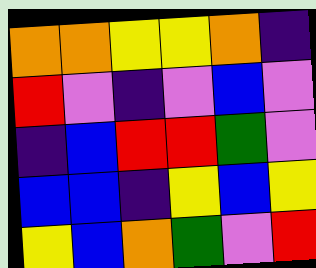[["orange", "orange", "yellow", "yellow", "orange", "indigo"], ["red", "violet", "indigo", "violet", "blue", "violet"], ["indigo", "blue", "red", "red", "green", "violet"], ["blue", "blue", "indigo", "yellow", "blue", "yellow"], ["yellow", "blue", "orange", "green", "violet", "red"]]